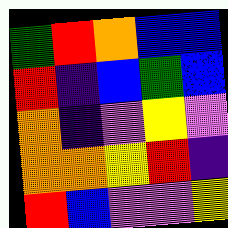[["green", "red", "orange", "blue", "blue"], ["red", "indigo", "blue", "green", "blue"], ["orange", "indigo", "violet", "yellow", "violet"], ["orange", "orange", "yellow", "red", "indigo"], ["red", "blue", "violet", "violet", "yellow"]]